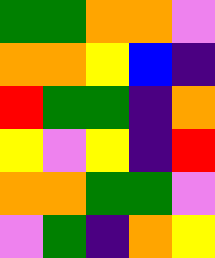[["green", "green", "orange", "orange", "violet"], ["orange", "orange", "yellow", "blue", "indigo"], ["red", "green", "green", "indigo", "orange"], ["yellow", "violet", "yellow", "indigo", "red"], ["orange", "orange", "green", "green", "violet"], ["violet", "green", "indigo", "orange", "yellow"]]